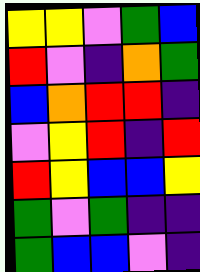[["yellow", "yellow", "violet", "green", "blue"], ["red", "violet", "indigo", "orange", "green"], ["blue", "orange", "red", "red", "indigo"], ["violet", "yellow", "red", "indigo", "red"], ["red", "yellow", "blue", "blue", "yellow"], ["green", "violet", "green", "indigo", "indigo"], ["green", "blue", "blue", "violet", "indigo"]]